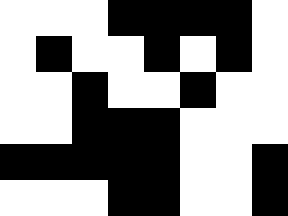[["white", "white", "white", "black", "black", "black", "black", "white"], ["white", "black", "white", "white", "black", "white", "black", "white"], ["white", "white", "black", "white", "white", "black", "white", "white"], ["white", "white", "black", "black", "black", "white", "white", "white"], ["black", "black", "black", "black", "black", "white", "white", "black"], ["white", "white", "white", "black", "black", "white", "white", "black"]]